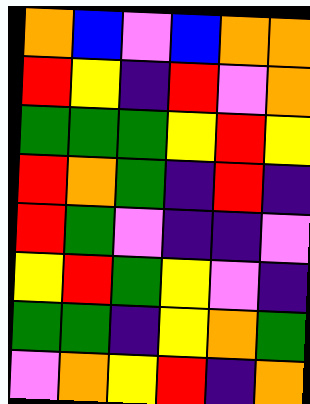[["orange", "blue", "violet", "blue", "orange", "orange"], ["red", "yellow", "indigo", "red", "violet", "orange"], ["green", "green", "green", "yellow", "red", "yellow"], ["red", "orange", "green", "indigo", "red", "indigo"], ["red", "green", "violet", "indigo", "indigo", "violet"], ["yellow", "red", "green", "yellow", "violet", "indigo"], ["green", "green", "indigo", "yellow", "orange", "green"], ["violet", "orange", "yellow", "red", "indigo", "orange"]]